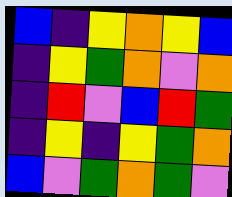[["blue", "indigo", "yellow", "orange", "yellow", "blue"], ["indigo", "yellow", "green", "orange", "violet", "orange"], ["indigo", "red", "violet", "blue", "red", "green"], ["indigo", "yellow", "indigo", "yellow", "green", "orange"], ["blue", "violet", "green", "orange", "green", "violet"]]